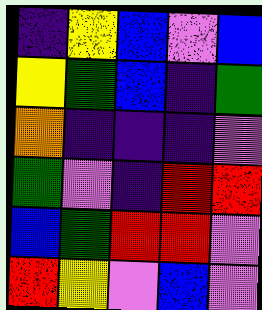[["indigo", "yellow", "blue", "violet", "blue"], ["yellow", "green", "blue", "indigo", "green"], ["orange", "indigo", "indigo", "indigo", "violet"], ["green", "violet", "indigo", "red", "red"], ["blue", "green", "red", "red", "violet"], ["red", "yellow", "violet", "blue", "violet"]]